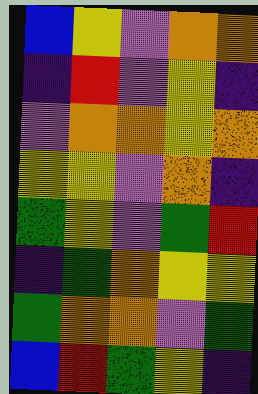[["blue", "yellow", "violet", "orange", "orange"], ["indigo", "red", "violet", "yellow", "indigo"], ["violet", "orange", "orange", "yellow", "orange"], ["yellow", "yellow", "violet", "orange", "indigo"], ["green", "yellow", "violet", "green", "red"], ["indigo", "green", "orange", "yellow", "yellow"], ["green", "orange", "orange", "violet", "green"], ["blue", "red", "green", "yellow", "indigo"]]